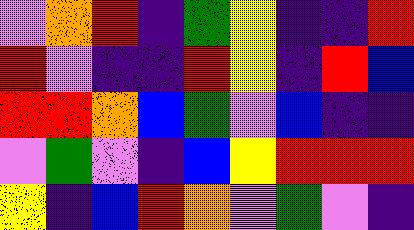[["violet", "orange", "red", "indigo", "green", "yellow", "indigo", "indigo", "red"], ["red", "violet", "indigo", "indigo", "red", "yellow", "indigo", "red", "blue"], ["red", "red", "orange", "blue", "green", "violet", "blue", "indigo", "indigo"], ["violet", "green", "violet", "indigo", "blue", "yellow", "red", "red", "red"], ["yellow", "indigo", "blue", "red", "orange", "violet", "green", "violet", "indigo"]]